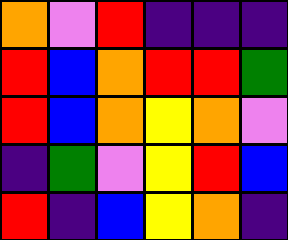[["orange", "violet", "red", "indigo", "indigo", "indigo"], ["red", "blue", "orange", "red", "red", "green"], ["red", "blue", "orange", "yellow", "orange", "violet"], ["indigo", "green", "violet", "yellow", "red", "blue"], ["red", "indigo", "blue", "yellow", "orange", "indigo"]]